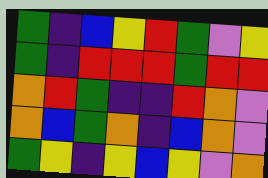[["green", "indigo", "blue", "yellow", "red", "green", "violet", "yellow"], ["green", "indigo", "red", "red", "red", "green", "red", "red"], ["orange", "red", "green", "indigo", "indigo", "red", "orange", "violet"], ["orange", "blue", "green", "orange", "indigo", "blue", "orange", "violet"], ["green", "yellow", "indigo", "yellow", "blue", "yellow", "violet", "orange"]]